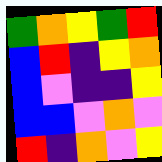[["green", "orange", "yellow", "green", "red"], ["blue", "red", "indigo", "yellow", "orange"], ["blue", "violet", "indigo", "indigo", "yellow"], ["blue", "blue", "violet", "orange", "violet"], ["red", "indigo", "orange", "violet", "yellow"]]